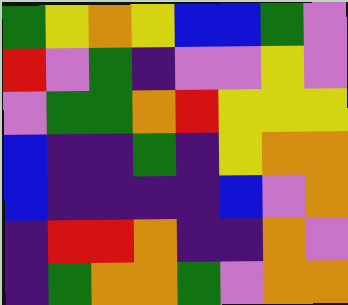[["green", "yellow", "orange", "yellow", "blue", "blue", "green", "violet"], ["red", "violet", "green", "indigo", "violet", "violet", "yellow", "violet"], ["violet", "green", "green", "orange", "red", "yellow", "yellow", "yellow"], ["blue", "indigo", "indigo", "green", "indigo", "yellow", "orange", "orange"], ["blue", "indigo", "indigo", "indigo", "indigo", "blue", "violet", "orange"], ["indigo", "red", "red", "orange", "indigo", "indigo", "orange", "violet"], ["indigo", "green", "orange", "orange", "green", "violet", "orange", "orange"]]